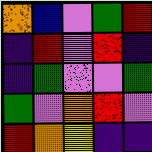[["orange", "blue", "violet", "green", "red"], ["indigo", "red", "violet", "red", "indigo"], ["indigo", "green", "violet", "violet", "green"], ["green", "violet", "orange", "red", "violet"], ["red", "orange", "yellow", "indigo", "indigo"]]